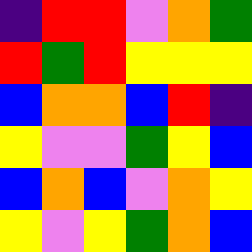[["indigo", "red", "red", "violet", "orange", "green"], ["red", "green", "red", "yellow", "yellow", "yellow"], ["blue", "orange", "orange", "blue", "red", "indigo"], ["yellow", "violet", "violet", "green", "yellow", "blue"], ["blue", "orange", "blue", "violet", "orange", "yellow"], ["yellow", "violet", "yellow", "green", "orange", "blue"]]